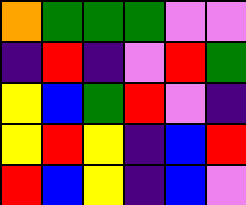[["orange", "green", "green", "green", "violet", "violet"], ["indigo", "red", "indigo", "violet", "red", "green"], ["yellow", "blue", "green", "red", "violet", "indigo"], ["yellow", "red", "yellow", "indigo", "blue", "red"], ["red", "blue", "yellow", "indigo", "blue", "violet"]]